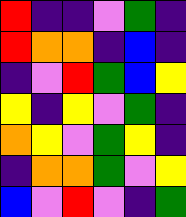[["red", "indigo", "indigo", "violet", "green", "indigo"], ["red", "orange", "orange", "indigo", "blue", "indigo"], ["indigo", "violet", "red", "green", "blue", "yellow"], ["yellow", "indigo", "yellow", "violet", "green", "indigo"], ["orange", "yellow", "violet", "green", "yellow", "indigo"], ["indigo", "orange", "orange", "green", "violet", "yellow"], ["blue", "violet", "red", "violet", "indigo", "green"]]